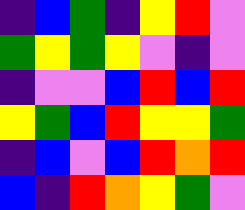[["indigo", "blue", "green", "indigo", "yellow", "red", "violet"], ["green", "yellow", "green", "yellow", "violet", "indigo", "violet"], ["indigo", "violet", "violet", "blue", "red", "blue", "red"], ["yellow", "green", "blue", "red", "yellow", "yellow", "green"], ["indigo", "blue", "violet", "blue", "red", "orange", "red"], ["blue", "indigo", "red", "orange", "yellow", "green", "violet"]]